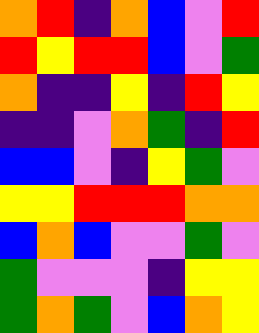[["orange", "red", "indigo", "orange", "blue", "violet", "red"], ["red", "yellow", "red", "red", "blue", "violet", "green"], ["orange", "indigo", "indigo", "yellow", "indigo", "red", "yellow"], ["indigo", "indigo", "violet", "orange", "green", "indigo", "red"], ["blue", "blue", "violet", "indigo", "yellow", "green", "violet"], ["yellow", "yellow", "red", "red", "red", "orange", "orange"], ["blue", "orange", "blue", "violet", "violet", "green", "violet"], ["green", "violet", "violet", "violet", "indigo", "yellow", "yellow"], ["green", "orange", "green", "violet", "blue", "orange", "yellow"]]